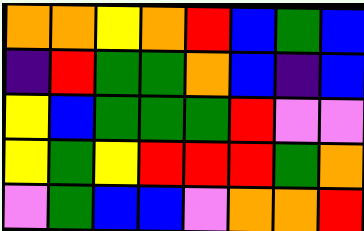[["orange", "orange", "yellow", "orange", "red", "blue", "green", "blue"], ["indigo", "red", "green", "green", "orange", "blue", "indigo", "blue"], ["yellow", "blue", "green", "green", "green", "red", "violet", "violet"], ["yellow", "green", "yellow", "red", "red", "red", "green", "orange"], ["violet", "green", "blue", "blue", "violet", "orange", "orange", "red"]]